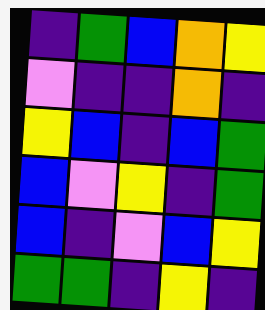[["indigo", "green", "blue", "orange", "yellow"], ["violet", "indigo", "indigo", "orange", "indigo"], ["yellow", "blue", "indigo", "blue", "green"], ["blue", "violet", "yellow", "indigo", "green"], ["blue", "indigo", "violet", "blue", "yellow"], ["green", "green", "indigo", "yellow", "indigo"]]